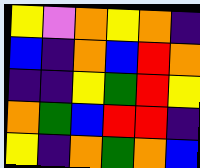[["yellow", "violet", "orange", "yellow", "orange", "indigo"], ["blue", "indigo", "orange", "blue", "red", "orange"], ["indigo", "indigo", "yellow", "green", "red", "yellow"], ["orange", "green", "blue", "red", "red", "indigo"], ["yellow", "indigo", "orange", "green", "orange", "blue"]]